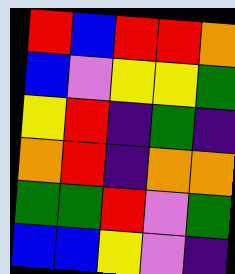[["red", "blue", "red", "red", "orange"], ["blue", "violet", "yellow", "yellow", "green"], ["yellow", "red", "indigo", "green", "indigo"], ["orange", "red", "indigo", "orange", "orange"], ["green", "green", "red", "violet", "green"], ["blue", "blue", "yellow", "violet", "indigo"]]